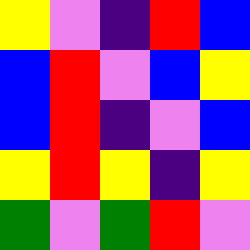[["yellow", "violet", "indigo", "red", "blue"], ["blue", "red", "violet", "blue", "yellow"], ["blue", "red", "indigo", "violet", "blue"], ["yellow", "red", "yellow", "indigo", "yellow"], ["green", "violet", "green", "red", "violet"]]